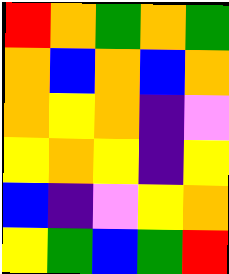[["red", "orange", "green", "orange", "green"], ["orange", "blue", "orange", "blue", "orange"], ["orange", "yellow", "orange", "indigo", "violet"], ["yellow", "orange", "yellow", "indigo", "yellow"], ["blue", "indigo", "violet", "yellow", "orange"], ["yellow", "green", "blue", "green", "red"]]